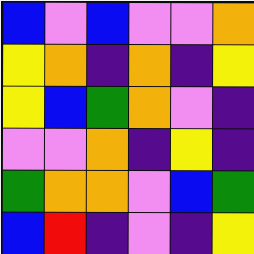[["blue", "violet", "blue", "violet", "violet", "orange"], ["yellow", "orange", "indigo", "orange", "indigo", "yellow"], ["yellow", "blue", "green", "orange", "violet", "indigo"], ["violet", "violet", "orange", "indigo", "yellow", "indigo"], ["green", "orange", "orange", "violet", "blue", "green"], ["blue", "red", "indigo", "violet", "indigo", "yellow"]]